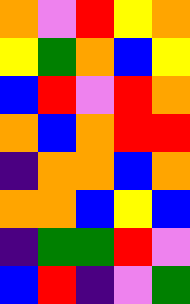[["orange", "violet", "red", "yellow", "orange"], ["yellow", "green", "orange", "blue", "yellow"], ["blue", "red", "violet", "red", "orange"], ["orange", "blue", "orange", "red", "red"], ["indigo", "orange", "orange", "blue", "orange"], ["orange", "orange", "blue", "yellow", "blue"], ["indigo", "green", "green", "red", "violet"], ["blue", "red", "indigo", "violet", "green"]]